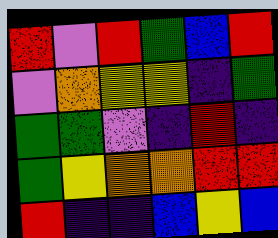[["red", "violet", "red", "green", "blue", "red"], ["violet", "orange", "yellow", "yellow", "indigo", "green"], ["green", "green", "violet", "indigo", "red", "indigo"], ["green", "yellow", "orange", "orange", "red", "red"], ["red", "indigo", "indigo", "blue", "yellow", "blue"]]